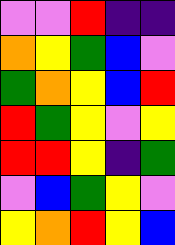[["violet", "violet", "red", "indigo", "indigo"], ["orange", "yellow", "green", "blue", "violet"], ["green", "orange", "yellow", "blue", "red"], ["red", "green", "yellow", "violet", "yellow"], ["red", "red", "yellow", "indigo", "green"], ["violet", "blue", "green", "yellow", "violet"], ["yellow", "orange", "red", "yellow", "blue"]]